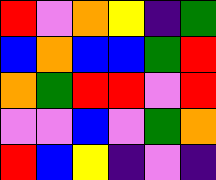[["red", "violet", "orange", "yellow", "indigo", "green"], ["blue", "orange", "blue", "blue", "green", "red"], ["orange", "green", "red", "red", "violet", "red"], ["violet", "violet", "blue", "violet", "green", "orange"], ["red", "blue", "yellow", "indigo", "violet", "indigo"]]